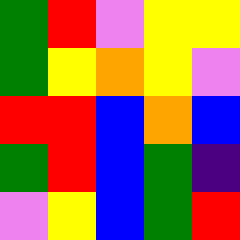[["green", "red", "violet", "yellow", "yellow"], ["green", "yellow", "orange", "yellow", "violet"], ["red", "red", "blue", "orange", "blue"], ["green", "red", "blue", "green", "indigo"], ["violet", "yellow", "blue", "green", "red"]]